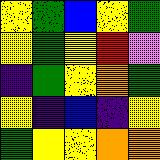[["yellow", "green", "blue", "yellow", "green"], ["yellow", "green", "yellow", "red", "violet"], ["indigo", "green", "yellow", "orange", "green"], ["yellow", "indigo", "blue", "indigo", "yellow"], ["green", "yellow", "yellow", "orange", "orange"]]